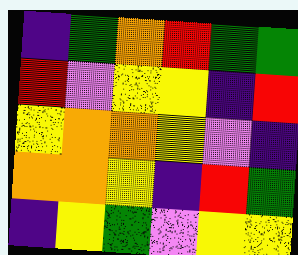[["indigo", "green", "orange", "red", "green", "green"], ["red", "violet", "yellow", "yellow", "indigo", "red"], ["yellow", "orange", "orange", "yellow", "violet", "indigo"], ["orange", "orange", "yellow", "indigo", "red", "green"], ["indigo", "yellow", "green", "violet", "yellow", "yellow"]]